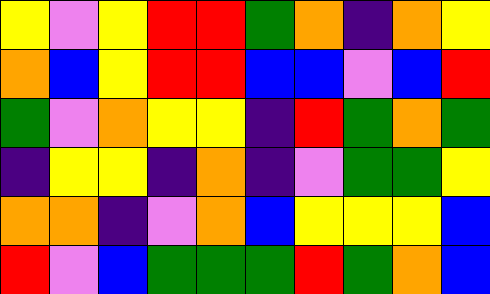[["yellow", "violet", "yellow", "red", "red", "green", "orange", "indigo", "orange", "yellow"], ["orange", "blue", "yellow", "red", "red", "blue", "blue", "violet", "blue", "red"], ["green", "violet", "orange", "yellow", "yellow", "indigo", "red", "green", "orange", "green"], ["indigo", "yellow", "yellow", "indigo", "orange", "indigo", "violet", "green", "green", "yellow"], ["orange", "orange", "indigo", "violet", "orange", "blue", "yellow", "yellow", "yellow", "blue"], ["red", "violet", "blue", "green", "green", "green", "red", "green", "orange", "blue"]]